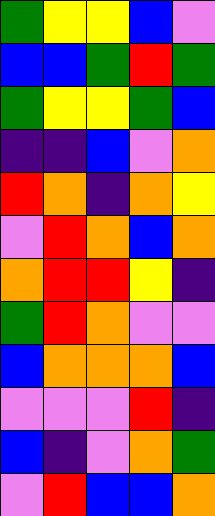[["green", "yellow", "yellow", "blue", "violet"], ["blue", "blue", "green", "red", "green"], ["green", "yellow", "yellow", "green", "blue"], ["indigo", "indigo", "blue", "violet", "orange"], ["red", "orange", "indigo", "orange", "yellow"], ["violet", "red", "orange", "blue", "orange"], ["orange", "red", "red", "yellow", "indigo"], ["green", "red", "orange", "violet", "violet"], ["blue", "orange", "orange", "orange", "blue"], ["violet", "violet", "violet", "red", "indigo"], ["blue", "indigo", "violet", "orange", "green"], ["violet", "red", "blue", "blue", "orange"]]